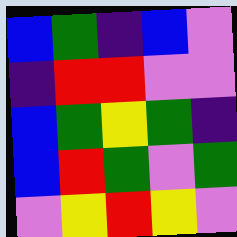[["blue", "green", "indigo", "blue", "violet"], ["indigo", "red", "red", "violet", "violet"], ["blue", "green", "yellow", "green", "indigo"], ["blue", "red", "green", "violet", "green"], ["violet", "yellow", "red", "yellow", "violet"]]